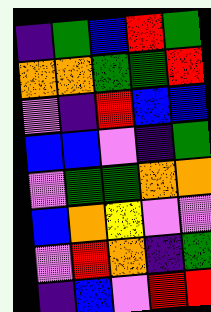[["indigo", "green", "blue", "red", "green"], ["orange", "orange", "green", "green", "red"], ["violet", "indigo", "red", "blue", "blue"], ["blue", "blue", "violet", "indigo", "green"], ["violet", "green", "green", "orange", "orange"], ["blue", "orange", "yellow", "violet", "violet"], ["violet", "red", "orange", "indigo", "green"], ["indigo", "blue", "violet", "red", "red"]]